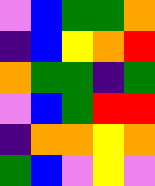[["violet", "blue", "green", "green", "orange"], ["indigo", "blue", "yellow", "orange", "red"], ["orange", "green", "green", "indigo", "green"], ["violet", "blue", "green", "red", "red"], ["indigo", "orange", "orange", "yellow", "orange"], ["green", "blue", "violet", "yellow", "violet"]]